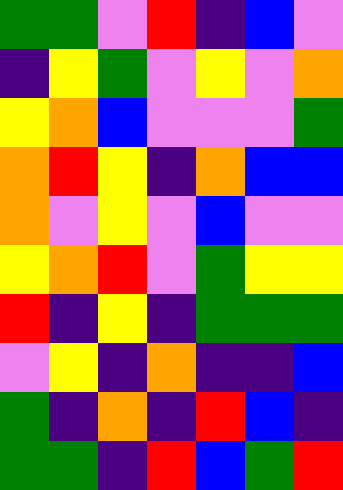[["green", "green", "violet", "red", "indigo", "blue", "violet"], ["indigo", "yellow", "green", "violet", "yellow", "violet", "orange"], ["yellow", "orange", "blue", "violet", "violet", "violet", "green"], ["orange", "red", "yellow", "indigo", "orange", "blue", "blue"], ["orange", "violet", "yellow", "violet", "blue", "violet", "violet"], ["yellow", "orange", "red", "violet", "green", "yellow", "yellow"], ["red", "indigo", "yellow", "indigo", "green", "green", "green"], ["violet", "yellow", "indigo", "orange", "indigo", "indigo", "blue"], ["green", "indigo", "orange", "indigo", "red", "blue", "indigo"], ["green", "green", "indigo", "red", "blue", "green", "red"]]